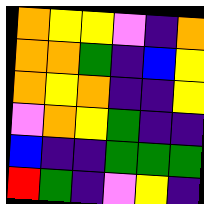[["orange", "yellow", "yellow", "violet", "indigo", "orange"], ["orange", "orange", "green", "indigo", "blue", "yellow"], ["orange", "yellow", "orange", "indigo", "indigo", "yellow"], ["violet", "orange", "yellow", "green", "indigo", "indigo"], ["blue", "indigo", "indigo", "green", "green", "green"], ["red", "green", "indigo", "violet", "yellow", "indigo"]]